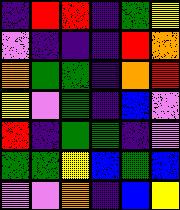[["indigo", "red", "red", "indigo", "green", "yellow"], ["violet", "indigo", "indigo", "indigo", "red", "orange"], ["orange", "green", "green", "indigo", "orange", "red"], ["yellow", "violet", "green", "indigo", "blue", "violet"], ["red", "indigo", "green", "green", "indigo", "violet"], ["green", "green", "yellow", "blue", "green", "blue"], ["violet", "violet", "orange", "indigo", "blue", "yellow"]]